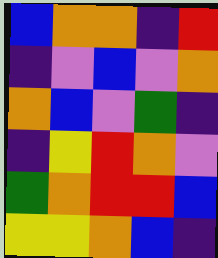[["blue", "orange", "orange", "indigo", "red"], ["indigo", "violet", "blue", "violet", "orange"], ["orange", "blue", "violet", "green", "indigo"], ["indigo", "yellow", "red", "orange", "violet"], ["green", "orange", "red", "red", "blue"], ["yellow", "yellow", "orange", "blue", "indigo"]]